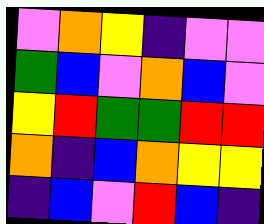[["violet", "orange", "yellow", "indigo", "violet", "violet"], ["green", "blue", "violet", "orange", "blue", "violet"], ["yellow", "red", "green", "green", "red", "red"], ["orange", "indigo", "blue", "orange", "yellow", "yellow"], ["indigo", "blue", "violet", "red", "blue", "indigo"]]